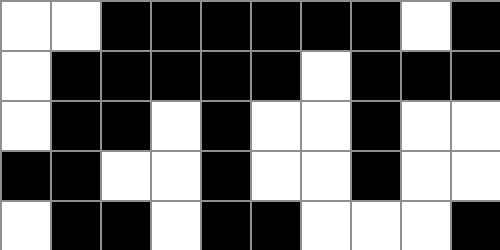[["white", "white", "black", "black", "black", "black", "black", "black", "white", "black"], ["white", "black", "black", "black", "black", "black", "white", "black", "black", "black"], ["white", "black", "black", "white", "black", "white", "white", "black", "white", "white"], ["black", "black", "white", "white", "black", "white", "white", "black", "white", "white"], ["white", "black", "black", "white", "black", "black", "white", "white", "white", "black"]]